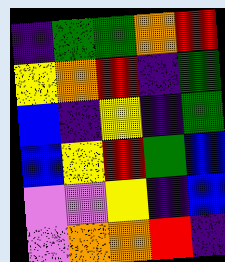[["indigo", "green", "green", "orange", "red"], ["yellow", "orange", "red", "indigo", "green"], ["blue", "indigo", "yellow", "indigo", "green"], ["blue", "yellow", "red", "green", "blue"], ["violet", "violet", "yellow", "indigo", "blue"], ["violet", "orange", "orange", "red", "indigo"]]